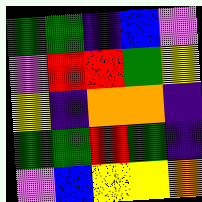[["green", "green", "indigo", "blue", "violet"], ["violet", "red", "red", "green", "yellow"], ["yellow", "indigo", "orange", "orange", "indigo"], ["green", "green", "red", "green", "indigo"], ["violet", "blue", "yellow", "yellow", "orange"]]